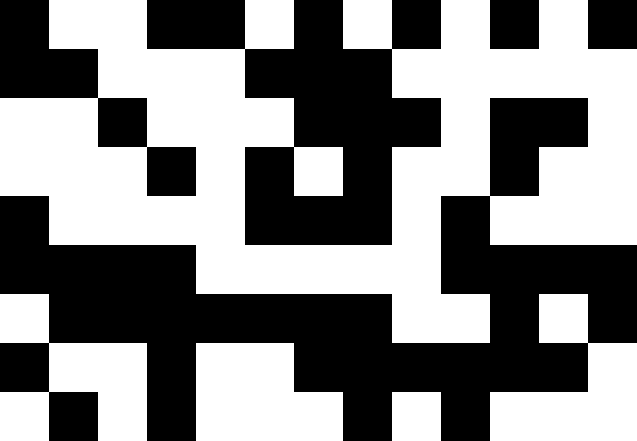[["black", "white", "white", "black", "black", "white", "black", "white", "black", "white", "black", "white", "black"], ["black", "black", "white", "white", "white", "black", "black", "black", "white", "white", "white", "white", "white"], ["white", "white", "black", "white", "white", "white", "black", "black", "black", "white", "black", "black", "white"], ["white", "white", "white", "black", "white", "black", "white", "black", "white", "white", "black", "white", "white"], ["black", "white", "white", "white", "white", "black", "black", "black", "white", "black", "white", "white", "white"], ["black", "black", "black", "black", "white", "white", "white", "white", "white", "black", "black", "black", "black"], ["white", "black", "black", "black", "black", "black", "black", "black", "white", "white", "black", "white", "black"], ["black", "white", "white", "black", "white", "white", "black", "black", "black", "black", "black", "black", "white"], ["white", "black", "white", "black", "white", "white", "white", "black", "white", "black", "white", "white", "white"]]